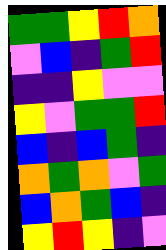[["green", "green", "yellow", "red", "orange"], ["violet", "blue", "indigo", "green", "red"], ["indigo", "indigo", "yellow", "violet", "violet"], ["yellow", "violet", "green", "green", "red"], ["blue", "indigo", "blue", "green", "indigo"], ["orange", "green", "orange", "violet", "green"], ["blue", "orange", "green", "blue", "indigo"], ["yellow", "red", "yellow", "indigo", "violet"]]